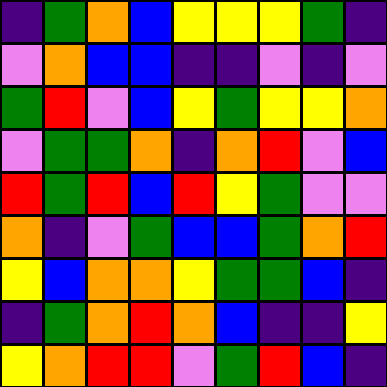[["indigo", "green", "orange", "blue", "yellow", "yellow", "yellow", "green", "indigo"], ["violet", "orange", "blue", "blue", "indigo", "indigo", "violet", "indigo", "violet"], ["green", "red", "violet", "blue", "yellow", "green", "yellow", "yellow", "orange"], ["violet", "green", "green", "orange", "indigo", "orange", "red", "violet", "blue"], ["red", "green", "red", "blue", "red", "yellow", "green", "violet", "violet"], ["orange", "indigo", "violet", "green", "blue", "blue", "green", "orange", "red"], ["yellow", "blue", "orange", "orange", "yellow", "green", "green", "blue", "indigo"], ["indigo", "green", "orange", "red", "orange", "blue", "indigo", "indigo", "yellow"], ["yellow", "orange", "red", "red", "violet", "green", "red", "blue", "indigo"]]